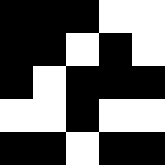[["black", "black", "black", "white", "white"], ["black", "black", "white", "black", "white"], ["black", "white", "black", "black", "black"], ["white", "white", "black", "white", "white"], ["black", "black", "white", "black", "black"]]